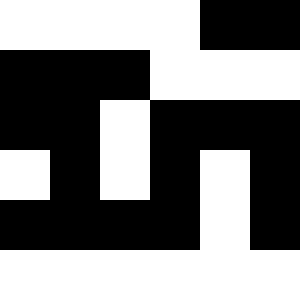[["white", "white", "white", "white", "black", "black"], ["black", "black", "black", "white", "white", "white"], ["black", "black", "white", "black", "black", "black"], ["white", "black", "white", "black", "white", "black"], ["black", "black", "black", "black", "white", "black"], ["white", "white", "white", "white", "white", "white"]]